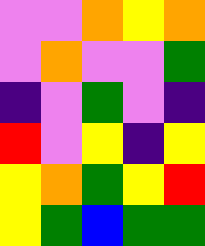[["violet", "violet", "orange", "yellow", "orange"], ["violet", "orange", "violet", "violet", "green"], ["indigo", "violet", "green", "violet", "indigo"], ["red", "violet", "yellow", "indigo", "yellow"], ["yellow", "orange", "green", "yellow", "red"], ["yellow", "green", "blue", "green", "green"]]